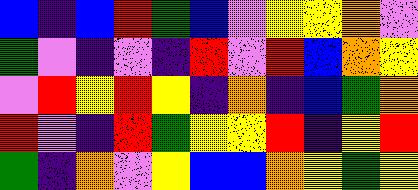[["blue", "indigo", "blue", "red", "green", "blue", "violet", "yellow", "yellow", "orange", "violet"], ["green", "violet", "indigo", "violet", "indigo", "red", "violet", "red", "blue", "orange", "yellow"], ["violet", "red", "yellow", "red", "yellow", "indigo", "orange", "indigo", "blue", "green", "orange"], ["red", "violet", "indigo", "red", "green", "yellow", "yellow", "red", "indigo", "yellow", "red"], ["green", "indigo", "orange", "violet", "yellow", "blue", "blue", "orange", "yellow", "green", "yellow"]]